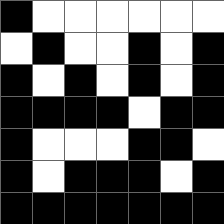[["black", "white", "white", "white", "white", "white", "white"], ["white", "black", "white", "white", "black", "white", "black"], ["black", "white", "black", "white", "black", "white", "black"], ["black", "black", "black", "black", "white", "black", "black"], ["black", "white", "white", "white", "black", "black", "white"], ["black", "white", "black", "black", "black", "white", "black"], ["black", "black", "black", "black", "black", "black", "black"]]